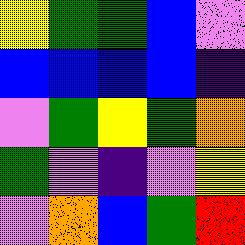[["yellow", "green", "green", "blue", "violet"], ["blue", "blue", "blue", "blue", "indigo"], ["violet", "green", "yellow", "green", "orange"], ["green", "violet", "indigo", "violet", "yellow"], ["violet", "orange", "blue", "green", "red"]]